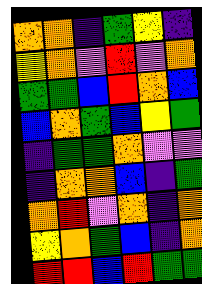[["orange", "orange", "indigo", "green", "yellow", "indigo"], ["yellow", "orange", "violet", "red", "violet", "orange"], ["green", "green", "blue", "red", "orange", "blue"], ["blue", "orange", "green", "blue", "yellow", "green"], ["indigo", "green", "green", "orange", "violet", "violet"], ["indigo", "orange", "orange", "blue", "indigo", "green"], ["orange", "red", "violet", "orange", "indigo", "orange"], ["yellow", "orange", "green", "blue", "indigo", "orange"], ["red", "red", "blue", "red", "green", "green"]]